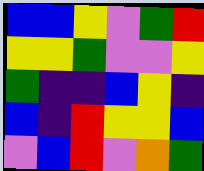[["blue", "blue", "yellow", "violet", "green", "red"], ["yellow", "yellow", "green", "violet", "violet", "yellow"], ["green", "indigo", "indigo", "blue", "yellow", "indigo"], ["blue", "indigo", "red", "yellow", "yellow", "blue"], ["violet", "blue", "red", "violet", "orange", "green"]]